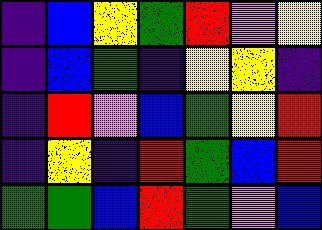[["indigo", "blue", "yellow", "green", "red", "violet", "yellow"], ["indigo", "blue", "green", "indigo", "yellow", "yellow", "indigo"], ["indigo", "red", "violet", "blue", "green", "yellow", "red"], ["indigo", "yellow", "indigo", "red", "green", "blue", "red"], ["green", "green", "blue", "red", "green", "violet", "blue"]]